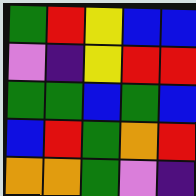[["green", "red", "yellow", "blue", "blue"], ["violet", "indigo", "yellow", "red", "red"], ["green", "green", "blue", "green", "blue"], ["blue", "red", "green", "orange", "red"], ["orange", "orange", "green", "violet", "indigo"]]